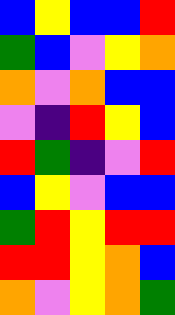[["blue", "yellow", "blue", "blue", "red"], ["green", "blue", "violet", "yellow", "orange"], ["orange", "violet", "orange", "blue", "blue"], ["violet", "indigo", "red", "yellow", "blue"], ["red", "green", "indigo", "violet", "red"], ["blue", "yellow", "violet", "blue", "blue"], ["green", "red", "yellow", "red", "red"], ["red", "red", "yellow", "orange", "blue"], ["orange", "violet", "yellow", "orange", "green"]]